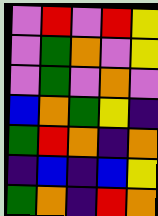[["violet", "red", "violet", "red", "yellow"], ["violet", "green", "orange", "violet", "yellow"], ["violet", "green", "violet", "orange", "violet"], ["blue", "orange", "green", "yellow", "indigo"], ["green", "red", "orange", "indigo", "orange"], ["indigo", "blue", "indigo", "blue", "yellow"], ["green", "orange", "indigo", "red", "orange"]]